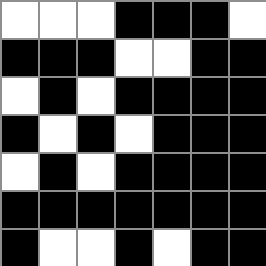[["white", "white", "white", "black", "black", "black", "white"], ["black", "black", "black", "white", "white", "black", "black"], ["white", "black", "white", "black", "black", "black", "black"], ["black", "white", "black", "white", "black", "black", "black"], ["white", "black", "white", "black", "black", "black", "black"], ["black", "black", "black", "black", "black", "black", "black"], ["black", "white", "white", "black", "white", "black", "black"]]